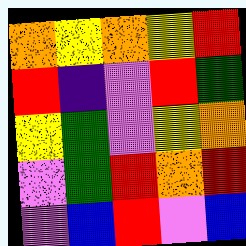[["orange", "yellow", "orange", "yellow", "red"], ["red", "indigo", "violet", "red", "green"], ["yellow", "green", "violet", "yellow", "orange"], ["violet", "green", "red", "orange", "red"], ["violet", "blue", "red", "violet", "blue"]]